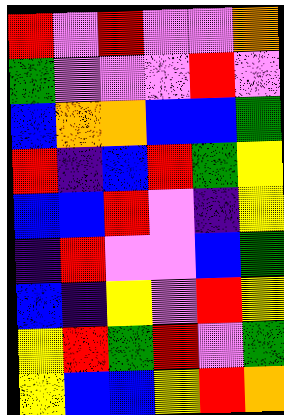[["red", "violet", "red", "violet", "violet", "orange"], ["green", "violet", "violet", "violet", "red", "violet"], ["blue", "orange", "orange", "blue", "blue", "green"], ["red", "indigo", "blue", "red", "green", "yellow"], ["blue", "blue", "red", "violet", "indigo", "yellow"], ["indigo", "red", "violet", "violet", "blue", "green"], ["blue", "indigo", "yellow", "violet", "red", "yellow"], ["yellow", "red", "green", "red", "violet", "green"], ["yellow", "blue", "blue", "yellow", "red", "orange"]]